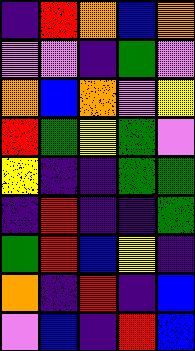[["indigo", "red", "orange", "blue", "orange"], ["violet", "violet", "indigo", "green", "violet"], ["orange", "blue", "orange", "violet", "yellow"], ["red", "green", "yellow", "green", "violet"], ["yellow", "indigo", "indigo", "green", "green"], ["indigo", "red", "indigo", "indigo", "green"], ["green", "red", "blue", "yellow", "indigo"], ["orange", "indigo", "red", "indigo", "blue"], ["violet", "blue", "indigo", "red", "blue"]]